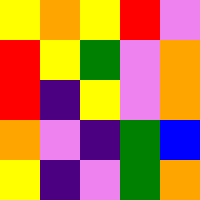[["yellow", "orange", "yellow", "red", "violet"], ["red", "yellow", "green", "violet", "orange"], ["red", "indigo", "yellow", "violet", "orange"], ["orange", "violet", "indigo", "green", "blue"], ["yellow", "indigo", "violet", "green", "orange"]]